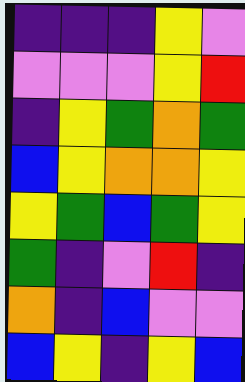[["indigo", "indigo", "indigo", "yellow", "violet"], ["violet", "violet", "violet", "yellow", "red"], ["indigo", "yellow", "green", "orange", "green"], ["blue", "yellow", "orange", "orange", "yellow"], ["yellow", "green", "blue", "green", "yellow"], ["green", "indigo", "violet", "red", "indigo"], ["orange", "indigo", "blue", "violet", "violet"], ["blue", "yellow", "indigo", "yellow", "blue"]]